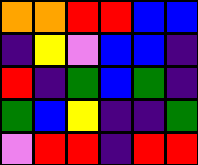[["orange", "orange", "red", "red", "blue", "blue"], ["indigo", "yellow", "violet", "blue", "blue", "indigo"], ["red", "indigo", "green", "blue", "green", "indigo"], ["green", "blue", "yellow", "indigo", "indigo", "green"], ["violet", "red", "red", "indigo", "red", "red"]]